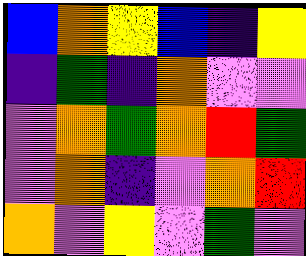[["blue", "orange", "yellow", "blue", "indigo", "yellow"], ["indigo", "green", "indigo", "orange", "violet", "violet"], ["violet", "orange", "green", "orange", "red", "green"], ["violet", "orange", "indigo", "violet", "orange", "red"], ["orange", "violet", "yellow", "violet", "green", "violet"]]